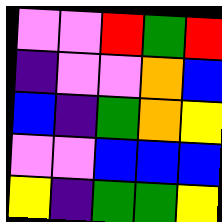[["violet", "violet", "red", "green", "red"], ["indigo", "violet", "violet", "orange", "blue"], ["blue", "indigo", "green", "orange", "yellow"], ["violet", "violet", "blue", "blue", "blue"], ["yellow", "indigo", "green", "green", "yellow"]]